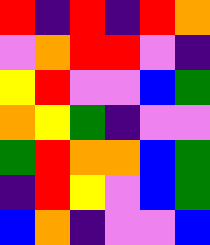[["red", "indigo", "red", "indigo", "red", "orange"], ["violet", "orange", "red", "red", "violet", "indigo"], ["yellow", "red", "violet", "violet", "blue", "green"], ["orange", "yellow", "green", "indigo", "violet", "violet"], ["green", "red", "orange", "orange", "blue", "green"], ["indigo", "red", "yellow", "violet", "blue", "green"], ["blue", "orange", "indigo", "violet", "violet", "blue"]]